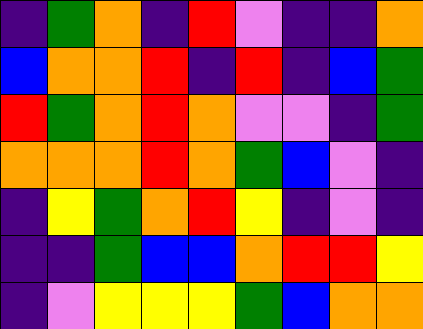[["indigo", "green", "orange", "indigo", "red", "violet", "indigo", "indigo", "orange"], ["blue", "orange", "orange", "red", "indigo", "red", "indigo", "blue", "green"], ["red", "green", "orange", "red", "orange", "violet", "violet", "indigo", "green"], ["orange", "orange", "orange", "red", "orange", "green", "blue", "violet", "indigo"], ["indigo", "yellow", "green", "orange", "red", "yellow", "indigo", "violet", "indigo"], ["indigo", "indigo", "green", "blue", "blue", "orange", "red", "red", "yellow"], ["indigo", "violet", "yellow", "yellow", "yellow", "green", "blue", "orange", "orange"]]